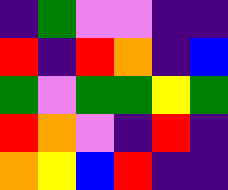[["indigo", "green", "violet", "violet", "indigo", "indigo"], ["red", "indigo", "red", "orange", "indigo", "blue"], ["green", "violet", "green", "green", "yellow", "green"], ["red", "orange", "violet", "indigo", "red", "indigo"], ["orange", "yellow", "blue", "red", "indigo", "indigo"]]